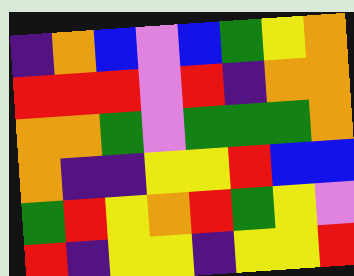[["indigo", "orange", "blue", "violet", "blue", "green", "yellow", "orange"], ["red", "red", "red", "violet", "red", "indigo", "orange", "orange"], ["orange", "orange", "green", "violet", "green", "green", "green", "orange"], ["orange", "indigo", "indigo", "yellow", "yellow", "red", "blue", "blue"], ["green", "red", "yellow", "orange", "red", "green", "yellow", "violet"], ["red", "indigo", "yellow", "yellow", "indigo", "yellow", "yellow", "red"]]